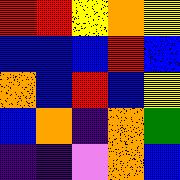[["red", "red", "yellow", "orange", "yellow"], ["blue", "blue", "blue", "red", "blue"], ["orange", "blue", "red", "blue", "yellow"], ["blue", "orange", "indigo", "orange", "green"], ["indigo", "indigo", "violet", "orange", "blue"]]